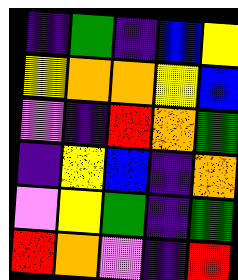[["indigo", "green", "indigo", "blue", "yellow"], ["yellow", "orange", "orange", "yellow", "blue"], ["violet", "indigo", "red", "orange", "green"], ["indigo", "yellow", "blue", "indigo", "orange"], ["violet", "yellow", "green", "indigo", "green"], ["red", "orange", "violet", "indigo", "red"]]